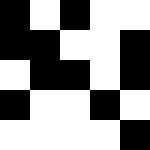[["black", "white", "black", "white", "white"], ["black", "black", "white", "white", "black"], ["white", "black", "black", "white", "black"], ["black", "white", "white", "black", "white"], ["white", "white", "white", "white", "black"]]